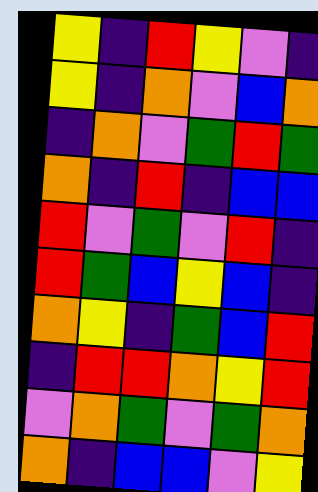[["yellow", "indigo", "red", "yellow", "violet", "indigo"], ["yellow", "indigo", "orange", "violet", "blue", "orange"], ["indigo", "orange", "violet", "green", "red", "green"], ["orange", "indigo", "red", "indigo", "blue", "blue"], ["red", "violet", "green", "violet", "red", "indigo"], ["red", "green", "blue", "yellow", "blue", "indigo"], ["orange", "yellow", "indigo", "green", "blue", "red"], ["indigo", "red", "red", "orange", "yellow", "red"], ["violet", "orange", "green", "violet", "green", "orange"], ["orange", "indigo", "blue", "blue", "violet", "yellow"]]